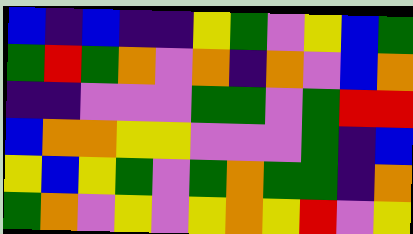[["blue", "indigo", "blue", "indigo", "indigo", "yellow", "green", "violet", "yellow", "blue", "green"], ["green", "red", "green", "orange", "violet", "orange", "indigo", "orange", "violet", "blue", "orange"], ["indigo", "indigo", "violet", "violet", "violet", "green", "green", "violet", "green", "red", "red"], ["blue", "orange", "orange", "yellow", "yellow", "violet", "violet", "violet", "green", "indigo", "blue"], ["yellow", "blue", "yellow", "green", "violet", "green", "orange", "green", "green", "indigo", "orange"], ["green", "orange", "violet", "yellow", "violet", "yellow", "orange", "yellow", "red", "violet", "yellow"]]